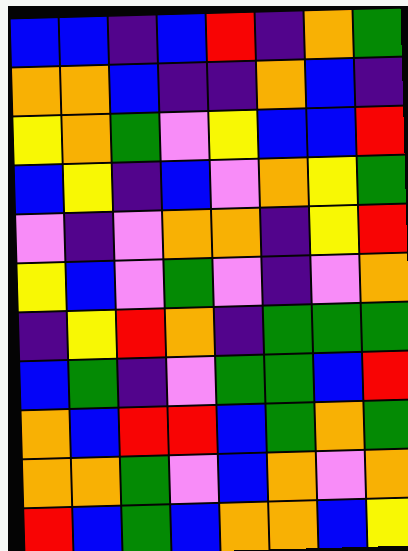[["blue", "blue", "indigo", "blue", "red", "indigo", "orange", "green"], ["orange", "orange", "blue", "indigo", "indigo", "orange", "blue", "indigo"], ["yellow", "orange", "green", "violet", "yellow", "blue", "blue", "red"], ["blue", "yellow", "indigo", "blue", "violet", "orange", "yellow", "green"], ["violet", "indigo", "violet", "orange", "orange", "indigo", "yellow", "red"], ["yellow", "blue", "violet", "green", "violet", "indigo", "violet", "orange"], ["indigo", "yellow", "red", "orange", "indigo", "green", "green", "green"], ["blue", "green", "indigo", "violet", "green", "green", "blue", "red"], ["orange", "blue", "red", "red", "blue", "green", "orange", "green"], ["orange", "orange", "green", "violet", "blue", "orange", "violet", "orange"], ["red", "blue", "green", "blue", "orange", "orange", "blue", "yellow"]]